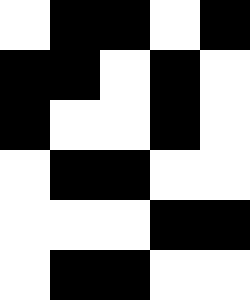[["white", "black", "black", "white", "black"], ["black", "black", "white", "black", "white"], ["black", "white", "white", "black", "white"], ["white", "black", "black", "white", "white"], ["white", "white", "white", "black", "black"], ["white", "black", "black", "white", "white"]]